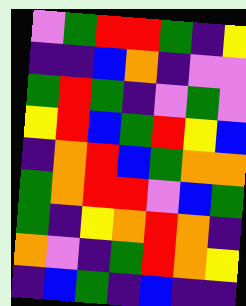[["violet", "green", "red", "red", "green", "indigo", "yellow"], ["indigo", "indigo", "blue", "orange", "indigo", "violet", "violet"], ["green", "red", "green", "indigo", "violet", "green", "violet"], ["yellow", "red", "blue", "green", "red", "yellow", "blue"], ["indigo", "orange", "red", "blue", "green", "orange", "orange"], ["green", "orange", "red", "red", "violet", "blue", "green"], ["green", "indigo", "yellow", "orange", "red", "orange", "indigo"], ["orange", "violet", "indigo", "green", "red", "orange", "yellow"], ["indigo", "blue", "green", "indigo", "blue", "indigo", "indigo"]]